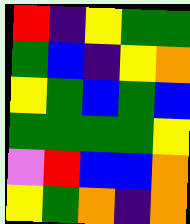[["red", "indigo", "yellow", "green", "green"], ["green", "blue", "indigo", "yellow", "orange"], ["yellow", "green", "blue", "green", "blue"], ["green", "green", "green", "green", "yellow"], ["violet", "red", "blue", "blue", "orange"], ["yellow", "green", "orange", "indigo", "orange"]]